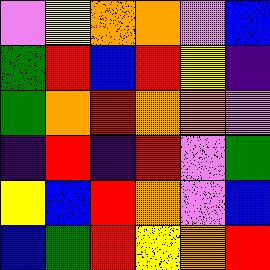[["violet", "yellow", "orange", "orange", "violet", "blue"], ["green", "red", "blue", "red", "yellow", "indigo"], ["green", "orange", "red", "orange", "orange", "violet"], ["indigo", "red", "indigo", "red", "violet", "green"], ["yellow", "blue", "red", "orange", "violet", "blue"], ["blue", "green", "red", "yellow", "orange", "red"]]